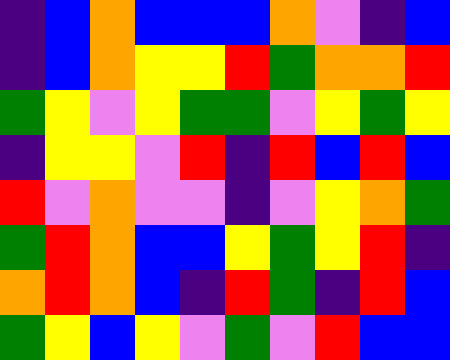[["indigo", "blue", "orange", "blue", "blue", "blue", "orange", "violet", "indigo", "blue"], ["indigo", "blue", "orange", "yellow", "yellow", "red", "green", "orange", "orange", "red"], ["green", "yellow", "violet", "yellow", "green", "green", "violet", "yellow", "green", "yellow"], ["indigo", "yellow", "yellow", "violet", "red", "indigo", "red", "blue", "red", "blue"], ["red", "violet", "orange", "violet", "violet", "indigo", "violet", "yellow", "orange", "green"], ["green", "red", "orange", "blue", "blue", "yellow", "green", "yellow", "red", "indigo"], ["orange", "red", "orange", "blue", "indigo", "red", "green", "indigo", "red", "blue"], ["green", "yellow", "blue", "yellow", "violet", "green", "violet", "red", "blue", "blue"]]